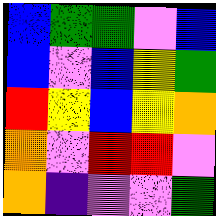[["blue", "green", "green", "violet", "blue"], ["blue", "violet", "blue", "yellow", "green"], ["red", "yellow", "blue", "yellow", "orange"], ["orange", "violet", "red", "red", "violet"], ["orange", "indigo", "violet", "violet", "green"]]